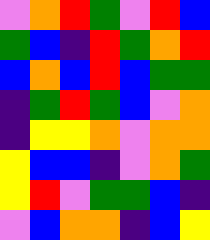[["violet", "orange", "red", "green", "violet", "red", "blue"], ["green", "blue", "indigo", "red", "green", "orange", "red"], ["blue", "orange", "blue", "red", "blue", "green", "green"], ["indigo", "green", "red", "green", "blue", "violet", "orange"], ["indigo", "yellow", "yellow", "orange", "violet", "orange", "orange"], ["yellow", "blue", "blue", "indigo", "violet", "orange", "green"], ["yellow", "red", "violet", "green", "green", "blue", "indigo"], ["violet", "blue", "orange", "orange", "indigo", "blue", "yellow"]]